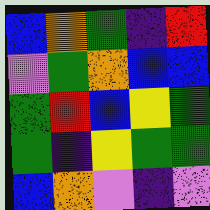[["blue", "orange", "green", "indigo", "red"], ["violet", "green", "orange", "blue", "blue"], ["green", "red", "blue", "yellow", "green"], ["green", "indigo", "yellow", "green", "green"], ["blue", "orange", "violet", "indigo", "violet"]]